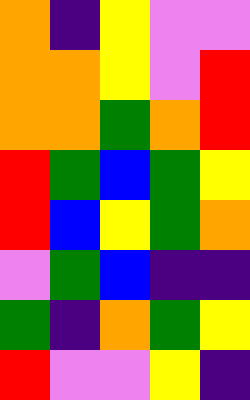[["orange", "indigo", "yellow", "violet", "violet"], ["orange", "orange", "yellow", "violet", "red"], ["orange", "orange", "green", "orange", "red"], ["red", "green", "blue", "green", "yellow"], ["red", "blue", "yellow", "green", "orange"], ["violet", "green", "blue", "indigo", "indigo"], ["green", "indigo", "orange", "green", "yellow"], ["red", "violet", "violet", "yellow", "indigo"]]